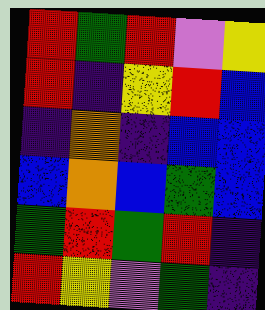[["red", "green", "red", "violet", "yellow"], ["red", "indigo", "yellow", "red", "blue"], ["indigo", "orange", "indigo", "blue", "blue"], ["blue", "orange", "blue", "green", "blue"], ["green", "red", "green", "red", "indigo"], ["red", "yellow", "violet", "green", "indigo"]]